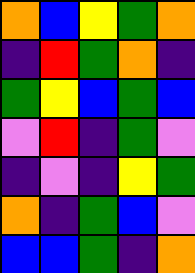[["orange", "blue", "yellow", "green", "orange"], ["indigo", "red", "green", "orange", "indigo"], ["green", "yellow", "blue", "green", "blue"], ["violet", "red", "indigo", "green", "violet"], ["indigo", "violet", "indigo", "yellow", "green"], ["orange", "indigo", "green", "blue", "violet"], ["blue", "blue", "green", "indigo", "orange"]]